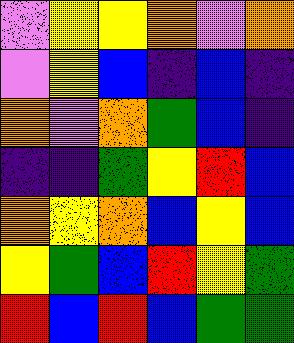[["violet", "yellow", "yellow", "orange", "violet", "orange"], ["violet", "yellow", "blue", "indigo", "blue", "indigo"], ["orange", "violet", "orange", "green", "blue", "indigo"], ["indigo", "indigo", "green", "yellow", "red", "blue"], ["orange", "yellow", "orange", "blue", "yellow", "blue"], ["yellow", "green", "blue", "red", "yellow", "green"], ["red", "blue", "red", "blue", "green", "green"]]